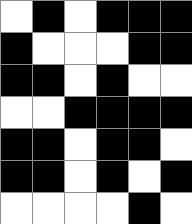[["white", "black", "white", "black", "black", "black"], ["black", "white", "white", "white", "black", "black"], ["black", "black", "white", "black", "white", "white"], ["white", "white", "black", "black", "black", "black"], ["black", "black", "white", "black", "black", "white"], ["black", "black", "white", "black", "white", "black"], ["white", "white", "white", "white", "black", "white"]]